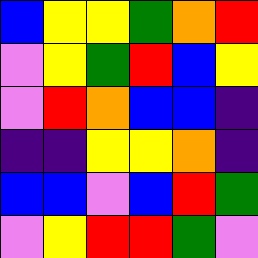[["blue", "yellow", "yellow", "green", "orange", "red"], ["violet", "yellow", "green", "red", "blue", "yellow"], ["violet", "red", "orange", "blue", "blue", "indigo"], ["indigo", "indigo", "yellow", "yellow", "orange", "indigo"], ["blue", "blue", "violet", "blue", "red", "green"], ["violet", "yellow", "red", "red", "green", "violet"]]